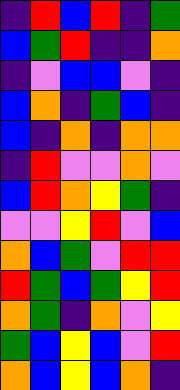[["indigo", "red", "blue", "red", "indigo", "green"], ["blue", "green", "red", "indigo", "indigo", "orange"], ["indigo", "violet", "blue", "blue", "violet", "indigo"], ["blue", "orange", "indigo", "green", "blue", "indigo"], ["blue", "indigo", "orange", "indigo", "orange", "orange"], ["indigo", "red", "violet", "violet", "orange", "violet"], ["blue", "red", "orange", "yellow", "green", "indigo"], ["violet", "violet", "yellow", "red", "violet", "blue"], ["orange", "blue", "green", "violet", "red", "red"], ["red", "green", "blue", "green", "yellow", "red"], ["orange", "green", "indigo", "orange", "violet", "yellow"], ["green", "blue", "yellow", "blue", "violet", "red"], ["orange", "blue", "yellow", "blue", "orange", "indigo"]]